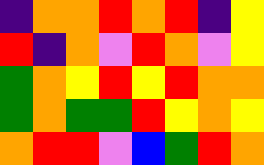[["indigo", "orange", "orange", "red", "orange", "red", "indigo", "yellow"], ["red", "indigo", "orange", "violet", "red", "orange", "violet", "yellow"], ["green", "orange", "yellow", "red", "yellow", "red", "orange", "orange"], ["green", "orange", "green", "green", "red", "yellow", "orange", "yellow"], ["orange", "red", "red", "violet", "blue", "green", "red", "orange"]]